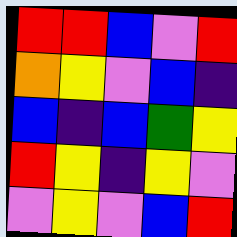[["red", "red", "blue", "violet", "red"], ["orange", "yellow", "violet", "blue", "indigo"], ["blue", "indigo", "blue", "green", "yellow"], ["red", "yellow", "indigo", "yellow", "violet"], ["violet", "yellow", "violet", "blue", "red"]]